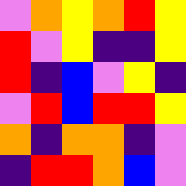[["violet", "orange", "yellow", "orange", "red", "yellow"], ["red", "violet", "yellow", "indigo", "indigo", "yellow"], ["red", "indigo", "blue", "violet", "yellow", "indigo"], ["violet", "red", "blue", "red", "red", "yellow"], ["orange", "indigo", "orange", "orange", "indigo", "violet"], ["indigo", "red", "red", "orange", "blue", "violet"]]